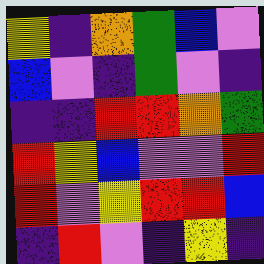[["yellow", "indigo", "orange", "green", "blue", "violet"], ["blue", "violet", "indigo", "green", "violet", "indigo"], ["indigo", "indigo", "red", "red", "orange", "green"], ["red", "yellow", "blue", "violet", "violet", "red"], ["red", "violet", "yellow", "red", "red", "blue"], ["indigo", "red", "violet", "indigo", "yellow", "indigo"]]